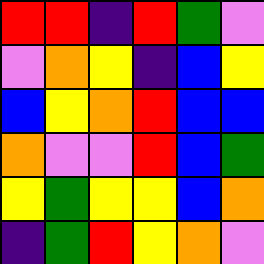[["red", "red", "indigo", "red", "green", "violet"], ["violet", "orange", "yellow", "indigo", "blue", "yellow"], ["blue", "yellow", "orange", "red", "blue", "blue"], ["orange", "violet", "violet", "red", "blue", "green"], ["yellow", "green", "yellow", "yellow", "blue", "orange"], ["indigo", "green", "red", "yellow", "orange", "violet"]]